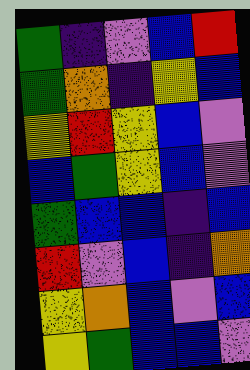[["green", "indigo", "violet", "blue", "red"], ["green", "orange", "indigo", "yellow", "blue"], ["yellow", "red", "yellow", "blue", "violet"], ["blue", "green", "yellow", "blue", "violet"], ["green", "blue", "blue", "indigo", "blue"], ["red", "violet", "blue", "indigo", "orange"], ["yellow", "orange", "blue", "violet", "blue"], ["yellow", "green", "blue", "blue", "violet"]]